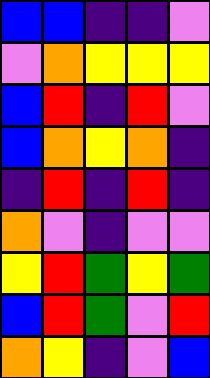[["blue", "blue", "indigo", "indigo", "violet"], ["violet", "orange", "yellow", "yellow", "yellow"], ["blue", "red", "indigo", "red", "violet"], ["blue", "orange", "yellow", "orange", "indigo"], ["indigo", "red", "indigo", "red", "indigo"], ["orange", "violet", "indigo", "violet", "violet"], ["yellow", "red", "green", "yellow", "green"], ["blue", "red", "green", "violet", "red"], ["orange", "yellow", "indigo", "violet", "blue"]]